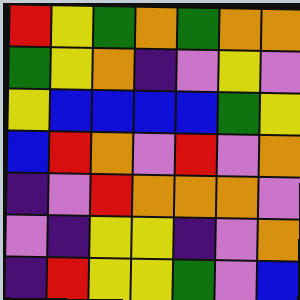[["red", "yellow", "green", "orange", "green", "orange", "orange"], ["green", "yellow", "orange", "indigo", "violet", "yellow", "violet"], ["yellow", "blue", "blue", "blue", "blue", "green", "yellow"], ["blue", "red", "orange", "violet", "red", "violet", "orange"], ["indigo", "violet", "red", "orange", "orange", "orange", "violet"], ["violet", "indigo", "yellow", "yellow", "indigo", "violet", "orange"], ["indigo", "red", "yellow", "yellow", "green", "violet", "blue"]]